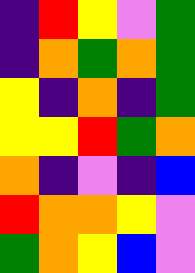[["indigo", "red", "yellow", "violet", "green"], ["indigo", "orange", "green", "orange", "green"], ["yellow", "indigo", "orange", "indigo", "green"], ["yellow", "yellow", "red", "green", "orange"], ["orange", "indigo", "violet", "indigo", "blue"], ["red", "orange", "orange", "yellow", "violet"], ["green", "orange", "yellow", "blue", "violet"]]